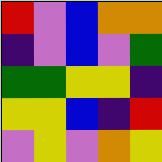[["red", "violet", "blue", "orange", "orange"], ["indigo", "violet", "blue", "violet", "green"], ["green", "green", "yellow", "yellow", "indigo"], ["yellow", "yellow", "blue", "indigo", "red"], ["violet", "yellow", "violet", "orange", "yellow"]]